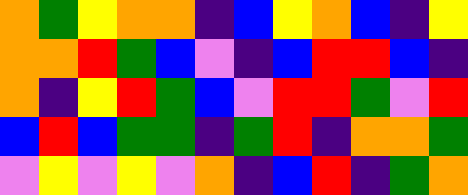[["orange", "green", "yellow", "orange", "orange", "indigo", "blue", "yellow", "orange", "blue", "indigo", "yellow"], ["orange", "orange", "red", "green", "blue", "violet", "indigo", "blue", "red", "red", "blue", "indigo"], ["orange", "indigo", "yellow", "red", "green", "blue", "violet", "red", "red", "green", "violet", "red"], ["blue", "red", "blue", "green", "green", "indigo", "green", "red", "indigo", "orange", "orange", "green"], ["violet", "yellow", "violet", "yellow", "violet", "orange", "indigo", "blue", "red", "indigo", "green", "orange"]]